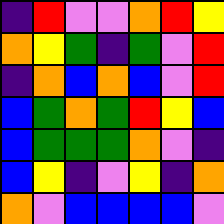[["indigo", "red", "violet", "violet", "orange", "red", "yellow"], ["orange", "yellow", "green", "indigo", "green", "violet", "red"], ["indigo", "orange", "blue", "orange", "blue", "violet", "red"], ["blue", "green", "orange", "green", "red", "yellow", "blue"], ["blue", "green", "green", "green", "orange", "violet", "indigo"], ["blue", "yellow", "indigo", "violet", "yellow", "indigo", "orange"], ["orange", "violet", "blue", "blue", "blue", "blue", "violet"]]